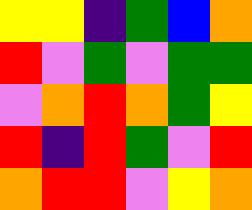[["yellow", "yellow", "indigo", "green", "blue", "orange"], ["red", "violet", "green", "violet", "green", "green"], ["violet", "orange", "red", "orange", "green", "yellow"], ["red", "indigo", "red", "green", "violet", "red"], ["orange", "red", "red", "violet", "yellow", "orange"]]